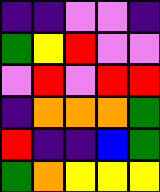[["indigo", "indigo", "violet", "violet", "indigo"], ["green", "yellow", "red", "violet", "violet"], ["violet", "red", "violet", "red", "red"], ["indigo", "orange", "orange", "orange", "green"], ["red", "indigo", "indigo", "blue", "green"], ["green", "orange", "yellow", "yellow", "yellow"]]